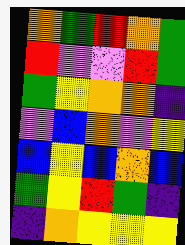[["orange", "green", "red", "orange", "green"], ["red", "violet", "violet", "red", "green"], ["green", "yellow", "orange", "orange", "indigo"], ["violet", "blue", "orange", "violet", "yellow"], ["blue", "yellow", "blue", "orange", "blue"], ["green", "yellow", "red", "green", "indigo"], ["indigo", "orange", "yellow", "yellow", "yellow"]]